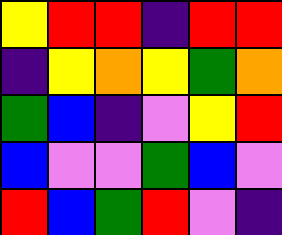[["yellow", "red", "red", "indigo", "red", "red"], ["indigo", "yellow", "orange", "yellow", "green", "orange"], ["green", "blue", "indigo", "violet", "yellow", "red"], ["blue", "violet", "violet", "green", "blue", "violet"], ["red", "blue", "green", "red", "violet", "indigo"]]